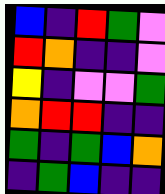[["blue", "indigo", "red", "green", "violet"], ["red", "orange", "indigo", "indigo", "violet"], ["yellow", "indigo", "violet", "violet", "green"], ["orange", "red", "red", "indigo", "indigo"], ["green", "indigo", "green", "blue", "orange"], ["indigo", "green", "blue", "indigo", "indigo"]]